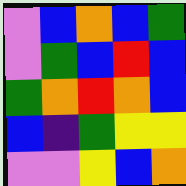[["violet", "blue", "orange", "blue", "green"], ["violet", "green", "blue", "red", "blue"], ["green", "orange", "red", "orange", "blue"], ["blue", "indigo", "green", "yellow", "yellow"], ["violet", "violet", "yellow", "blue", "orange"]]